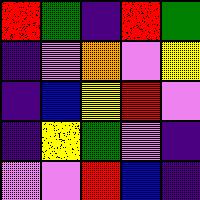[["red", "green", "indigo", "red", "green"], ["indigo", "violet", "orange", "violet", "yellow"], ["indigo", "blue", "yellow", "red", "violet"], ["indigo", "yellow", "green", "violet", "indigo"], ["violet", "violet", "red", "blue", "indigo"]]